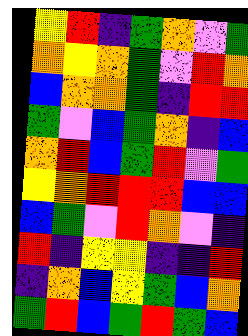[["yellow", "red", "indigo", "green", "orange", "violet", "green"], ["orange", "yellow", "orange", "green", "violet", "red", "orange"], ["blue", "orange", "orange", "green", "indigo", "red", "red"], ["green", "violet", "blue", "green", "orange", "indigo", "blue"], ["orange", "red", "blue", "green", "red", "violet", "green"], ["yellow", "orange", "red", "red", "red", "blue", "blue"], ["blue", "green", "violet", "red", "orange", "violet", "indigo"], ["red", "indigo", "yellow", "yellow", "indigo", "indigo", "red"], ["indigo", "orange", "blue", "yellow", "green", "blue", "orange"], ["green", "red", "blue", "green", "red", "green", "blue"]]